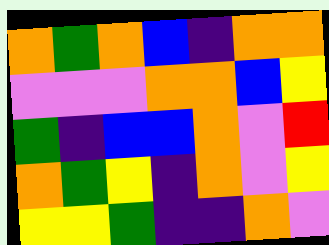[["orange", "green", "orange", "blue", "indigo", "orange", "orange"], ["violet", "violet", "violet", "orange", "orange", "blue", "yellow"], ["green", "indigo", "blue", "blue", "orange", "violet", "red"], ["orange", "green", "yellow", "indigo", "orange", "violet", "yellow"], ["yellow", "yellow", "green", "indigo", "indigo", "orange", "violet"]]